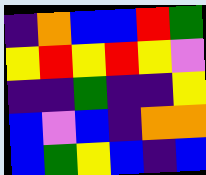[["indigo", "orange", "blue", "blue", "red", "green"], ["yellow", "red", "yellow", "red", "yellow", "violet"], ["indigo", "indigo", "green", "indigo", "indigo", "yellow"], ["blue", "violet", "blue", "indigo", "orange", "orange"], ["blue", "green", "yellow", "blue", "indigo", "blue"]]